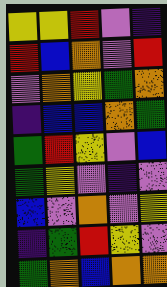[["yellow", "yellow", "red", "violet", "indigo"], ["red", "blue", "orange", "violet", "red"], ["violet", "orange", "yellow", "green", "orange"], ["indigo", "blue", "blue", "orange", "green"], ["green", "red", "yellow", "violet", "blue"], ["green", "yellow", "violet", "indigo", "violet"], ["blue", "violet", "orange", "violet", "yellow"], ["indigo", "green", "red", "yellow", "violet"], ["green", "orange", "blue", "orange", "orange"]]